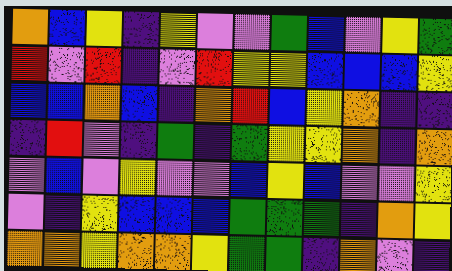[["orange", "blue", "yellow", "indigo", "yellow", "violet", "violet", "green", "blue", "violet", "yellow", "green"], ["red", "violet", "red", "indigo", "violet", "red", "yellow", "yellow", "blue", "blue", "blue", "yellow"], ["blue", "blue", "orange", "blue", "indigo", "orange", "red", "blue", "yellow", "orange", "indigo", "indigo"], ["indigo", "red", "violet", "indigo", "green", "indigo", "green", "yellow", "yellow", "orange", "indigo", "orange"], ["violet", "blue", "violet", "yellow", "violet", "violet", "blue", "yellow", "blue", "violet", "violet", "yellow"], ["violet", "indigo", "yellow", "blue", "blue", "blue", "green", "green", "green", "indigo", "orange", "yellow"], ["orange", "orange", "yellow", "orange", "orange", "yellow", "green", "green", "indigo", "orange", "violet", "indigo"]]